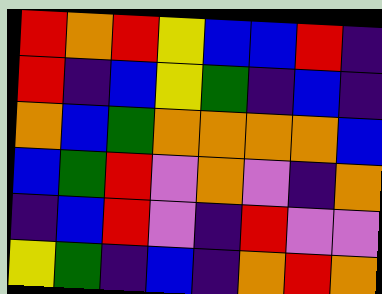[["red", "orange", "red", "yellow", "blue", "blue", "red", "indigo"], ["red", "indigo", "blue", "yellow", "green", "indigo", "blue", "indigo"], ["orange", "blue", "green", "orange", "orange", "orange", "orange", "blue"], ["blue", "green", "red", "violet", "orange", "violet", "indigo", "orange"], ["indigo", "blue", "red", "violet", "indigo", "red", "violet", "violet"], ["yellow", "green", "indigo", "blue", "indigo", "orange", "red", "orange"]]